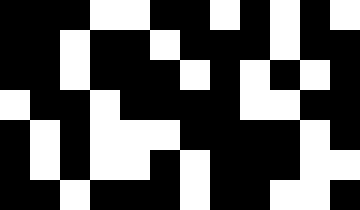[["black", "black", "black", "white", "white", "black", "black", "white", "black", "white", "black", "white"], ["black", "black", "white", "black", "black", "white", "black", "black", "black", "white", "black", "black"], ["black", "black", "white", "black", "black", "black", "white", "black", "white", "black", "white", "black"], ["white", "black", "black", "white", "black", "black", "black", "black", "white", "white", "black", "black"], ["black", "white", "black", "white", "white", "white", "black", "black", "black", "black", "white", "black"], ["black", "white", "black", "white", "white", "black", "white", "black", "black", "black", "white", "white"], ["black", "black", "white", "black", "black", "black", "white", "black", "black", "white", "white", "black"]]